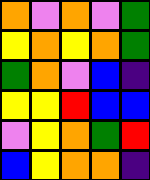[["orange", "violet", "orange", "violet", "green"], ["yellow", "orange", "yellow", "orange", "green"], ["green", "orange", "violet", "blue", "indigo"], ["yellow", "yellow", "red", "blue", "blue"], ["violet", "yellow", "orange", "green", "red"], ["blue", "yellow", "orange", "orange", "indigo"]]